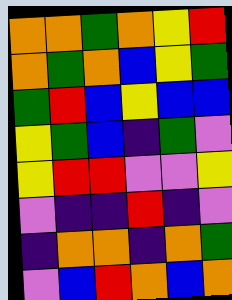[["orange", "orange", "green", "orange", "yellow", "red"], ["orange", "green", "orange", "blue", "yellow", "green"], ["green", "red", "blue", "yellow", "blue", "blue"], ["yellow", "green", "blue", "indigo", "green", "violet"], ["yellow", "red", "red", "violet", "violet", "yellow"], ["violet", "indigo", "indigo", "red", "indigo", "violet"], ["indigo", "orange", "orange", "indigo", "orange", "green"], ["violet", "blue", "red", "orange", "blue", "orange"]]